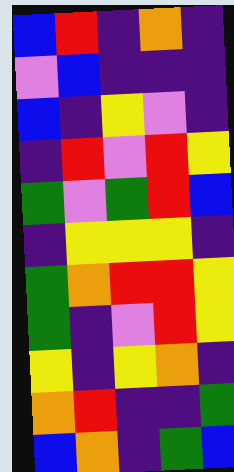[["blue", "red", "indigo", "orange", "indigo"], ["violet", "blue", "indigo", "indigo", "indigo"], ["blue", "indigo", "yellow", "violet", "indigo"], ["indigo", "red", "violet", "red", "yellow"], ["green", "violet", "green", "red", "blue"], ["indigo", "yellow", "yellow", "yellow", "indigo"], ["green", "orange", "red", "red", "yellow"], ["green", "indigo", "violet", "red", "yellow"], ["yellow", "indigo", "yellow", "orange", "indigo"], ["orange", "red", "indigo", "indigo", "green"], ["blue", "orange", "indigo", "green", "blue"]]